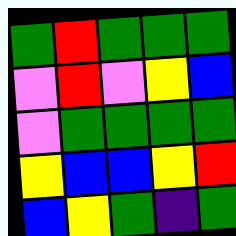[["green", "red", "green", "green", "green"], ["violet", "red", "violet", "yellow", "blue"], ["violet", "green", "green", "green", "green"], ["yellow", "blue", "blue", "yellow", "red"], ["blue", "yellow", "green", "indigo", "green"]]